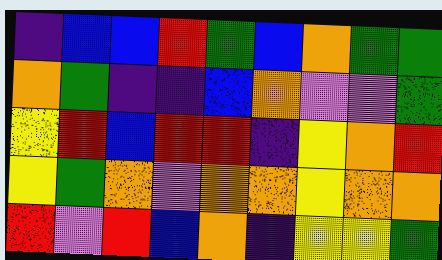[["indigo", "blue", "blue", "red", "green", "blue", "orange", "green", "green"], ["orange", "green", "indigo", "indigo", "blue", "orange", "violet", "violet", "green"], ["yellow", "red", "blue", "red", "red", "indigo", "yellow", "orange", "red"], ["yellow", "green", "orange", "violet", "orange", "orange", "yellow", "orange", "orange"], ["red", "violet", "red", "blue", "orange", "indigo", "yellow", "yellow", "green"]]